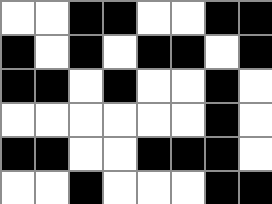[["white", "white", "black", "black", "white", "white", "black", "black"], ["black", "white", "black", "white", "black", "black", "white", "black"], ["black", "black", "white", "black", "white", "white", "black", "white"], ["white", "white", "white", "white", "white", "white", "black", "white"], ["black", "black", "white", "white", "black", "black", "black", "white"], ["white", "white", "black", "white", "white", "white", "black", "black"]]